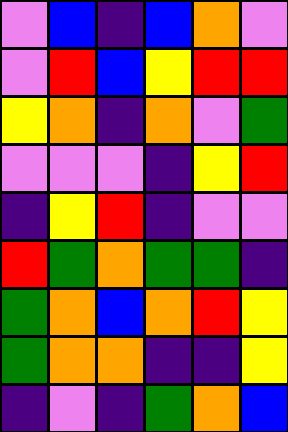[["violet", "blue", "indigo", "blue", "orange", "violet"], ["violet", "red", "blue", "yellow", "red", "red"], ["yellow", "orange", "indigo", "orange", "violet", "green"], ["violet", "violet", "violet", "indigo", "yellow", "red"], ["indigo", "yellow", "red", "indigo", "violet", "violet"], ["red", "green", "orange", "green", "green", "indigo"], ["green", "orange", "blue", "orange", "red", "yellow"], ["green", "orange", "orange", "indigo", "indigo", "yellow"], ["indigo", "violet", "indigo", "green", "orange", "blue"]]